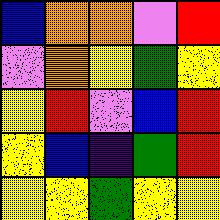[["blue", "orange", "orange", "violet", "red"], ["violet", "orange", "yellow", "green", "yellow"], ["yellow", "red", "violet", "blue", "red"], ["yellow", "blue", "indigo", "green", "red"], ["yellow", "yellow", "green", "yellow", "yellow"]]